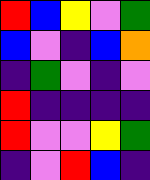[["red", "blue", "yellow", "violet", "green"], ["blue", "violet", "indigo", "blue", "orange"], ["indigo", "green", "violet", "indigo", "violet"], ["red", "indigo", "indigo", "indigo", "indigo"], ["red", "violet", "violet", "yellow", "green"], ["indigo", "violet", "red", "blue", "indigo"]]